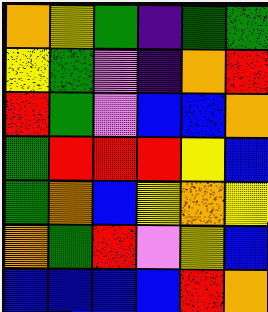[["orange", "yellow", "green", "indigo", "green", "green"], ["yellow", "green", "violet", "indigo", "orange", "red"], ["red", "green", "violet", "blue", "blue", "orange"], ["green", "red", "red", "red", "yellow", "blue"], ["green", "orange", "blue", "yellow", "orange", "yellow"], ["orange", "green", "red", "violet", "yellow", "blue"], ["blue", "blue", "blue", "blue", "red", "orange"]]